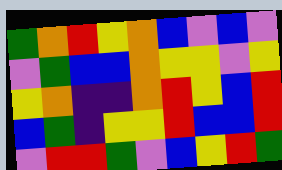[["green", "orange", "red", "yellow", "orange", "blue", "violet", "blue", "violet"], ["violet", "green", "blue", "blue", "orange", "yellow", "yellow", "violet", "yellow"], ["yellow", "orange", "indigo", "indigo", "orange", "red", "yellow", "blue", "red"], ["blue", "green", "indigo", "yellow", "yellow", "red", "blue", "blue", "red"], ["violet", "red", "red", "green", "violet", "blue", "yellow", "red", "green"]]